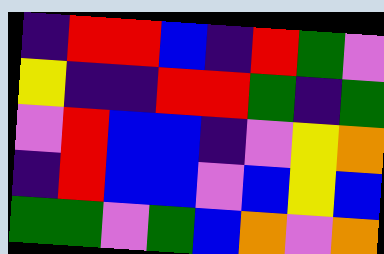[["indigo", "red", "red", "blue", "indigo", "red", "green", "violet"], ["yellow", "indigo", "indigo", "red", "red", "green", "indigo", "green"], ["violet", "red", "blue", "blue", "indigo", "violet", "yellow", "orange"], ["indigo", "red", "blue", "blue", "violet", "blue", "yellow", "blue"], ["green", "green", "violet", "green", "blue", "orange", "violet", "orange"]]